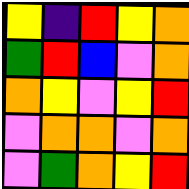[["yellow", "indigo", "red", "yellow", "orange"], ["green", "red", "blue", "violet", "orange"], ["orange", "yellow", "violet", "yellow", "red"], ["violet", "orange", "orange", "violet", "orange"], ["violet", "green", "orange", "yellow", "red"]]